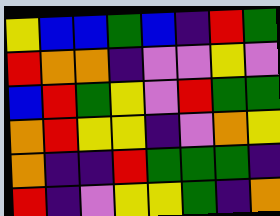[["yellow", "blue", "blue", "green", "blue", "indigo", "red", "green"], ["red", "orange", "orange", "indigo", "violet", "violet", "yellow", "violet"], ["blue", "red", "green", "yellow", "violet", "red", "green", "green"], ["orange", "red", "yellow", "yellow", "indigo", "violet", "orange", "yellow"], ["orange", "indigo", "indigo", "red", "green", "green", "green", "indigo"], ["red", "indigo", "violet", "yellow", "yellow", "green", "indigo", "orange"]]